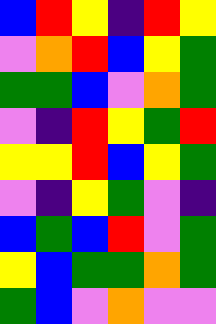[["blue", "red", "yellow", "indigo", "red", "yellow"], ["violet", "orange", "red", "blue", "yellow", "green"], ["green", "green", "blue", "violet", "orange", "green"], ["violet", "indigo", "red", "yellow", "green", "red"], ["yellow", "yellow", "red", "blue", "yellow", "green"], ["violet", "indigo", "yellow", "green", "violet", "indigo"], ["blue", "green", "blue", "red", "violet", "green"], ["yellow", "blue", "green", "green", "orange", "green"], ["green", "blue", "violet", "orange", "violet", "violet"]]